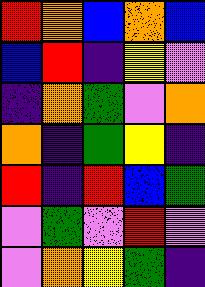[["red", "orange", "blue", "orange", "blue"], ["blue", "red", "indigo", "yellow", "violet"], ["indigo", "orange", "green", "violet", "orange"], ["orange", "indigo", "green", "yellow", "indigo"], ["red", "indigo", "red", "blue", "green"], ["violet", "green", "violet", "red", "violet"], ["violet", "orange", "yellow", "green", "indigo"]]